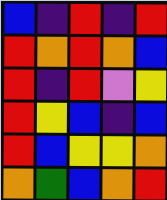[["blue", "indigo", "red", "indigo", "red"], ["red", "orange", "red", "orange", "blue"], ["red", "indigo", "red", "violet", "yellow"], ["red", "yellow", "blue", "indigo", "blue"], ["red", "blue", "yellow", "yellow", "orange"], ["orange", "green", "blue", "orange", "red"]]